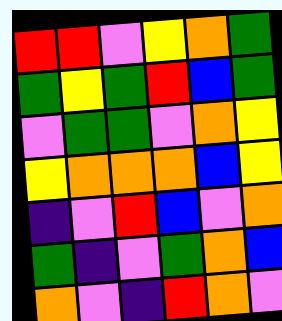[["red", "red", "violet", "yellow", "orange", "green"], ["green", "yellow", "green", "red", "blue", "green"], ["violet", "green", "green", "violet", "orange", "yellow"], ["yellow", "orange", "orange", "orange", "blue", "yellow"], ["indigo", "violet", "red", "blue", "violet", "orange"], ["green", "indigo", "violet", "green", "orange", "blue"], ["orange", "violet", "indigo", "red", "orange", "violet"]]